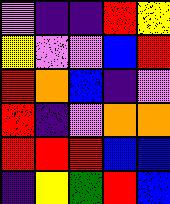[["violet", "indigo", "indigo", "red", "yellow"], ["yellow", "violet", "violet", "blue", "red"], ["red", "orange", "blue", "indigo", "violet"], ["red", "indigo", "violet", "orange", "orange"], ["red", "red", "red", "blue", "blue"], ["indigo", "yellow", "green", "red", "blue"]]